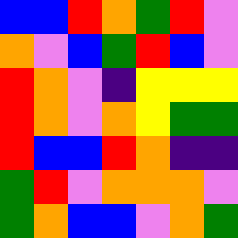[["blue", "blue", "red", "orange", "green", "red", "violet"], ["orange", "violet", "blue", "green", "red", "blue", "violet"], ["red", "orange", "violet", "indigo", "yellow", "yellow", "yellow"], ["red", "orange", "violet", "orange", "yellow", "green", "green"], ["red", "blue", "blue", "red", "orange", "indigo", "indigo"], ["green", "red", "violet", "orange", "orange", "orange", "violet"], ["green", "orange", "blue", "blue", "violet", "orange", "green"]]